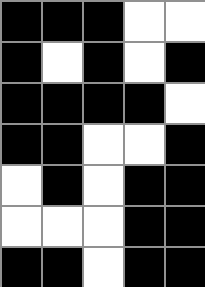[["black", "black", "black", "white", "white"], ["black", "white", "black", "white", "black"], ["black", "black", "black", "black", "white"], ["black", "black", "white", "white", "black"], ["white", "black", "white", "black", "black"], ["white", "white", "white", "black", "black"], ["black", "black", "white", "black", "black"]]